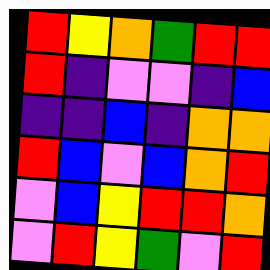[["red", "yellow", "orange", "green", "red", "red"], ["red", "indigo", "violet", "violet", "indigo", "blue"], ["indigo", "indigo", "blue", "indigo", "orange", "orange"], ["red", "blue", "violet", "blue", "orange", "red"], ["violet", "blue", "yellow", "red", "red", "orange"], ["violet", "red", "yellow", "green", "violet", "red"]]